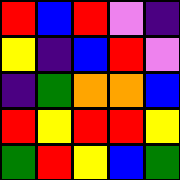[["red", "blue", "red", "violet", "indigo"], ["yellow", "indigo", "blue", "red", "violet"], ["indigo", "green", "orange", "orange", "blue"], ["red", "yellow", "red", "red", "yellow"], ["green", "red", "yellow", "blue", "green"]]